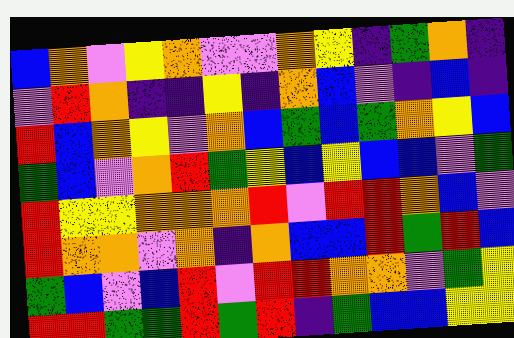[["blue", "orange", "violet", "yellow", "orange", "violet", "violet", "orange", "yellow", "indigo", "green", "orange", "indigo"], ["violet", "red", "orange", "indigo", "indigo", "yellow", "indigo", "orange", "blue", "violet", "indigo", "blue", "indigo"], ["red", "blue", "orange", "yellow", "violet", "orange", "blue", "green", "blue", "green", "orange", "yellow", "blue"], ["green", "blue", "violet", "orange", "red", "green", "yellow", "blue", "yellow", "blue", "blue", "violet", "green"], ["red", "yellow", "yellow", "orange", "orange", "orange", "red", "violet", "red", "red", "orange", "blue", "violet"], ["red", "orange", "orange", "violet", "orange", "indigo", "orange", "blue", "blue", "red", "green", "red", "blue"], ["green", "blue", "violet", "blue", "red", "violet", "red", "red", "orange", "orange", "violet", "green", "yellow"], ["red", "red", "green", "green", "red", "green", "red", "indigo", "green", "blue", "blue", "yellow", "yellow"]]